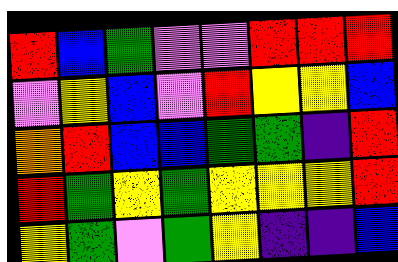[["red", "blue", "green", "violet", "violet", "red", "red", "red"], ["violet", "yellow", "blue", "violet", "red", "yellow", "yellow", "blue"], ["orange", "red", "blue", "blue", "green", "green", "indigo", "red"], ["red", "green", "yellow", "green", "yellow", "yellow", "yellow", "red"], ["yellow", "green", "violet", "green", "yellow", "indigo", "indigo", "blue"]]